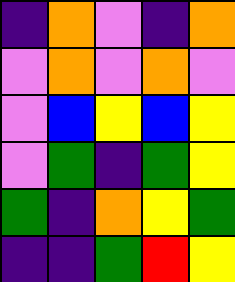[["indigo", "orange", "violet", "indigo", "orange"], ["violet", "orange", "violet", "orange", "violet"], ["violet", "blue", "yellow", "blue", "yellow"], ["violet", "green", "indigo", "green", "yellow"], ["green", "indigo", "orange", "yellow", "green"], ["indigo", "indigo", "green", "red", "yellow"]]